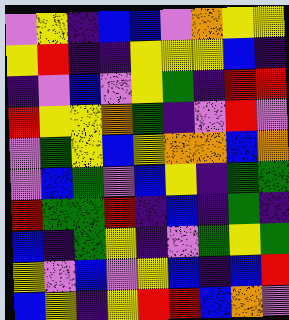[["violet", "yellow", "indigo", "blue", "blue", "violet", "orange", "yellow", "yellow"], ["yellow", "red", "indigo", "indigo", "yellow", "yellow", "yellow", "blue", "indigo"], ["indigo", "violet", "blue", "violet", "yellow", "green", "indigo", "red", "red"], ["red", "yellow", "yellow", "orange", "green", "indigo", "violet", "red", "violet"], ["violet", "green", "yellow", "blue", "yellow", "orange", "orange", "blue", "orange"], ["violet", "blue", "green", "violet", "blue", "yellow", "indigo", "green", "green"], ["red", "green", "green", "red", "indigo", "blue", "indigo", "green", "indigo"], ["blue", "indigo", "green", "yellow", "indigo", "violet", "green", "yellow", "green"], ["yellow", "violet", "blue", "violet", "yellow", "blue", "indigo", "blue", "red"], ["blue", "yellow", "indigo", "yellow", "red", "red", "blue", "orange", "violet"]]